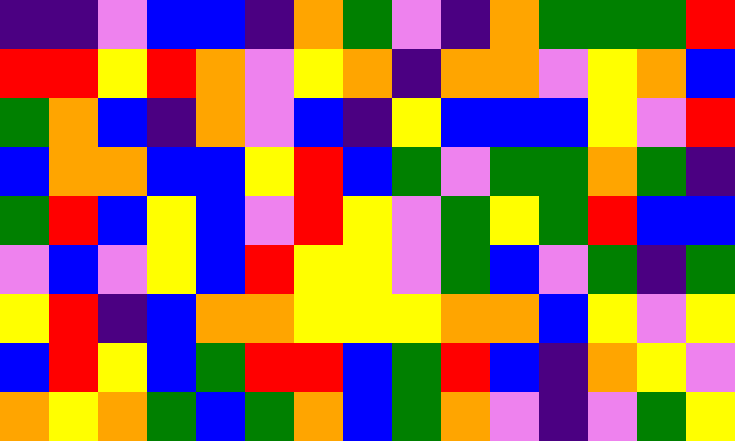[["indigo", "indigo", "violet", "blue", "blue", "indigo", "orange", "green", "violet", "indigo", "orange", "green", "green", "green", "red"], ["red", "red", "yellow", "red", "orange", "violet", "yellow", "orange", "indigo", "orange", "orange", "violet", "yellow", "orange", "blue"], ["green", "orange", "blue", "indigo", "orange", "violet", "blue", "indigo", "yellow", "blue", "blue", "blue", "yellow", "violet", "red"], ["blue", "orange", "orange", "blue", "blue", "yellow", "red", "blue", "green", "violet", "green", "green", "orange", "green", "indigo"], ["green", "red", "blue", "yellow", "blue", "violet", "red", "yellow", "violet", "green", "yellow", "green", "red", "blue", "blue"], ["violet", "blue", "violet", "yellow", "blue", "red", "yellow", "yellow", "violet", "green", "blue", "violet", "green", "indigo", "green"], ["yellow", "red", "indigo", "blue", "orange", "orange", "yellow", "yellow", "yellow", "orange", "orange", "blue", "yellow", "violet", "yellow"], ["blue", "red", "yellow", "blue", "green", "red", "red", "blue", "green", "red", "blue", "indigo", "orange", "yellow", "violet"], ["orange", "yellow", "orange", "green", "blue", "green", "orange", "blue", "green", "orange", "violet", "indigo", "violet", "green", "yellow"]]